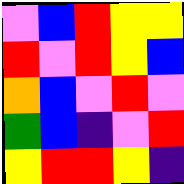[["violet", "blue", "red", "yellow", "yellow"], ["red", "violet", "red", "yellow", "blue"], ["orange", "blue", "violet", "red", "violet"], ["green", "blue", "indigo", "violet", "red"], ["yellow", "red", "red", "yellow", "indigo"]]